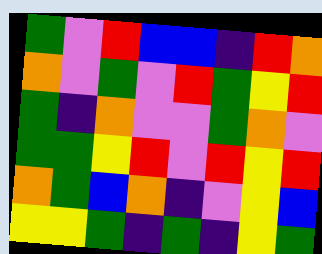[["green", "violet", "red", "blue", "blue", "indigo", "red", "orange"], ["orange", "violet", "green", "violet", "red", "green", "yellow", "red"], ["green", "indigo", "orange", "violet", "violet", "green", "orange", "violet"], ["green", "green", "yellow", "red", "violet", "red", "yellow", "red"], ["orange", "green", "blue", "orange", "indigo", "violet", "yellow", "blue"], ["yellow", "yellow", "green", "indigo", "green", "indigo", "yellow", "green"]]